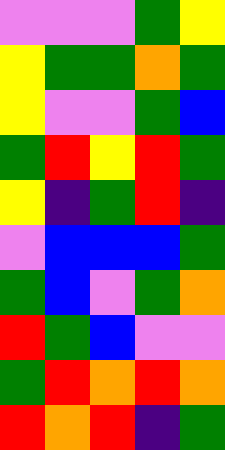[["violet", "violet", "violet", "green", "yellow"], ["yellow", "green", "green", "orange", "green"], ["yellow", "violet", "violet", "green", "blue"], ["green", "red", "yellow", "red", "green"], ["yellow", "indigo", "green", "red", "indigo"], ["violet", "blue", "blue", "blue", "green"], ["green", "blue", "violet", "green", "orange"], ["red", "green", "blue", "violet", "violet"], ["green", "red", "orange", "red", "orange"], ["red", "orange", "red", "indigo", "green"]]